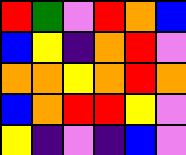[["red", "green", "violet", "red", "orange", "blue"], ["blue", "yellow", "indigo", "orange", "red", "violet"], ["orange", "orange", "yellow", "orange", "red", "orange"], ["blue", "orange", "red", "red", "yellow", "violet"], ["yellow", "indigo", "violet", "indigo", "blue", "violet"]]